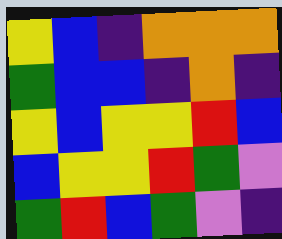[["yellow", "blue", "indigo", "orange", "orange", "orange"], ["green", "blue", "blue", "indigo", "orange", "indigo"], ["yellow", "blue", "yellow", "yellow", "red", "blue"], ["blue", "yellow", "yellow", "red", "green", "violet"], ["green", "red", "blue", "green", "violet", "indigo"]]